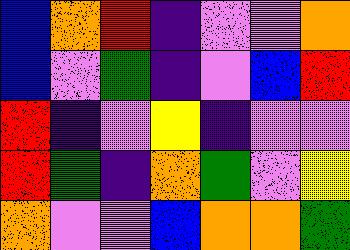[["blue", "orange", "red", "indigo", "violet", "violet", "orange"], ["blue", "violet", "green", "indigo", "violet", "blue", "red"], ["red", "indigo", "violet", "yellow", "indigo", "violet", "violet"], ["red", "green", "indigo", "orange", "green", "violet", "yellow"], ["orange", "violet", "violet", "blue", "orange", "orange", "green"]]